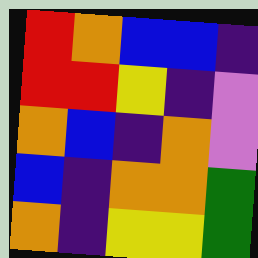[["red", "orange", "blue", "blue", "indigo"], ["red", "red", "yellow", "indigo", "violet"], ["orange", "blue", "indigo", "orange", "violet"], ["blue", "indigo", "orange", "orange", "green"], ["orange", "indigo", "yellow", "yellow", "green"]]